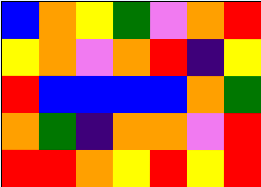[["blue", "orange", "yellow", "green", "violet", "orange", "red"], ["yellow", "orange", "violet", "orange", "red", "indigo", "yellow"], ["red", "blue", "blue", "blue", "blue", "orange", "green"], ["orange", "green", "indigo", "orange", "orange", "violet", "red"], ["red", "red", "orange", "yellow", "red", "yellow", "red"]]